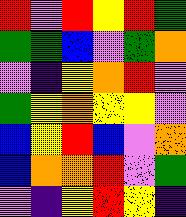[["red", "violet", "red", "yellow", "red", "green"], ["green", "green", "blue", "violet", "green", "orange"], ["violet", "indigo", "yellow", "orange", "red", "violet"], ["green", "yellow", "orange", "yellow", "yellow", "violet"], ["blue", "yellow", "red", "blue", "violet", "orange"], ["blue", "orange", "orange", "red", "violet", "green"], ["violet", "indigo", "yellow", "red", "yellow", "indigo"]]